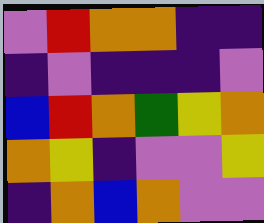[["violet", "red", "orange", "orange", "indigo", "indigo"], ["indigo", "violet", "indigo", "indigo", "indigo", "violet"], ["blue", "red", "orange", "green", "yellow", "orange"], ["orange", "yellow", "indigo", "violet", "violet", "yellow"], ["indigo", "orange", "blue", "orange", "violet", "violet"]]